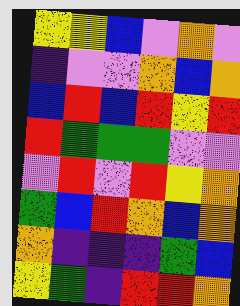[["yellow", "yellow", "blue", "violet", "orange", "violet"], ["indigo", "violet", "violet", "orange", "blue", "orange"], ["blue", "red", "blue", "red", "yellow", "red"], ["red", "green", "green", "green", "violet", "violet"], ["violet", "red", "violet", "red", "yellow", "orange"], ["green", "blue", "red", "orange", "blue", "orange"], ["orange", "indigo", "indigo", "indigo", "green", "blue"], ["yellow", "green", "indigo", "red", "red", "orange"]]